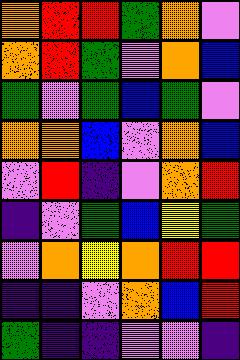[["orange", "red", "red", "green", "orange", "violet"], ["orange", "red", "green", "violet", "orange", "blue"], ["green", "violet", "green", "blue", "green", "violet"], ["orange", "orange", "blue", "violet", "orange", "blue"], ["violet", "red", "indigo", "violet", "orange", "red"], ["indigo", "violet", "green", "blue", "yellow", "green"], ["violet", "orange", "yellow", "orange", "red", "red"], ["indigo", "indigo", "violet", "orange", "blue", "red"], ["green", "indigo", "indigo", "violet", "violet", "indigo"]]